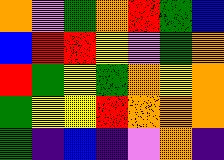[["orange", "violet", "green", "orange", "red", "green", "blue"], ["blue", "red", "red", "yellow", "violet", "green", "orange"], ["red", "green", "yellow", "green", "orange", "yellow", "orange"], ["green", "yellow", "yellow", "red", "orange", "orange", "orange"], ["green", "indigo", "blue", "indigo", "violet", "orange", "indigo"]]